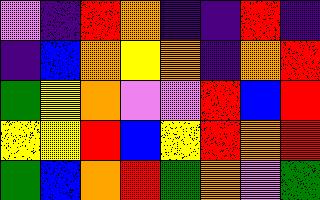[["violet", "indigo", "red", "orange", "indigo", "indigo", "red", "indigo"], ["indigo", "blue", "orange", "yellow", "orange", "indigo", "orange", "red"], ["green", "yellow", "orange", "violet", "violet", "red", "blue", "red"], ["yellow", "yellow", "red", "blue", "yellow", "red", "orange", "red"], ["green", "blue", "orange", "red", "green", "orange", "violet", "green"]]